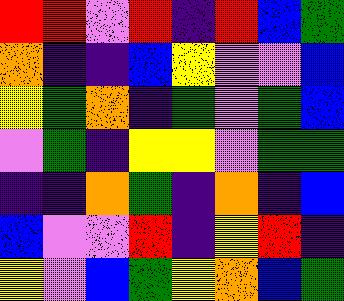[["red", "red", "violet", "red", "indigo", "red", "blue", "green"], ["orange", "indigo", "indigo", "blue", "yellow", "violet", "violet", "blue"], ["yellow", "green", "orange", "indigo", "green", "violet", "green", "blue"], ["violet", "green", "indigo", "yellow", "yellow", "violet", "green", "green"], ["indigo", "indigo", "orange", "green", "indigo", "orange", "indigo", "blue"], ["blue", "violet", "violet", "red", "indigo", "yellow", "red", "indigo"], ["yellow", "violet", "blue", "green", "yellow", "orange", "blue", "green"]]